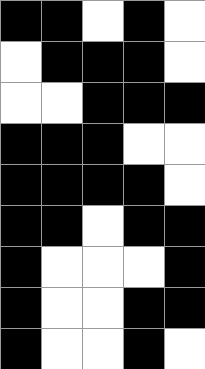[["black", "black", "white", "black", "white"], ["white", "black", "black", "black", "white"], ["white", "white", "black", "black", "black"], ["black", "black", "black", "white", "white"], ["black", "black", "black", "black", "white"], ["black", "black", "white", "black", "black"], ["black", "white", "white", "white", "black"], ["black", "white", "white", "black", "black"], ["black", "white", "white", "black", "white"]]